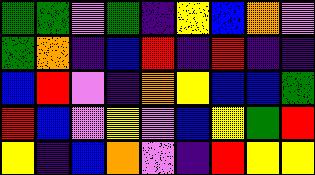[["green", "green", "violet", "green", "indigo", "yellow", "blue", "orange", "violet"], ["green", "orange", "indigo", "blue", "red", "indigo", "red", "indigo", "indigo"], ["blue", "red", "violet", "indigo", "orange", "yellow", "blue", "blue", "green"], ["red", "blue", "violet", "yellow", "violet", "blue", "yellow", "green", "red"], ["yellow", "indigo", "blue", "orange", "violet", "indigo", "red", "yellow", "yellow"]]